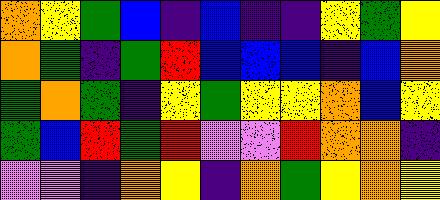[["orange", "yellow", "green", "blue", "indigo", "blue", "indigo", "indigo", "yellow", "green", "yellow"], ["orange", "green", "indigo", "green", "red", "blue", "blue", "blue", "indigo", "blue", "orange"], ["green", "orange", "green", "indigo", "yellow", "green", "yellow", "yellow", "orange", "blue", "yellow"], ["green", "blue", "red", "green", "red", "violet", "violet", "red", "orange", "orange", "indigo"], ["violet", "violet", "indigo", "orange", "yellow", "indigo", "orange", "green", "yellow", "orange", "yellow"]]